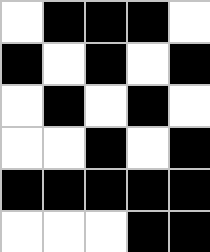[["white", "black", "black", "black", "white"], ["black", "white", "black", "white", "black"], ["white", "black", "white", "black", "white"], ["white", "white", "black", "white", "black"], ["black", "black", "black", "black", "black"], ["white", "white", "white", "black", "black"]]